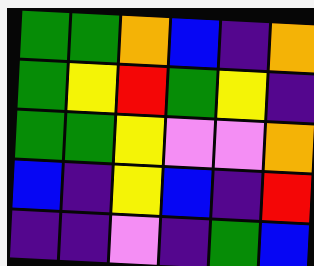[["green", "green", "orange", "blue", "indigo", "orange"], ["green", "yellow", "red", "green", "yellow", "indigo"], ["green", "green", "yellow", "violet", "violet", "orange"], ["blue", "indigo", "yellow", "blue", "indigo", "red"], ["indigo", "indigo", "violet", "indigo", "green", "blue"]]